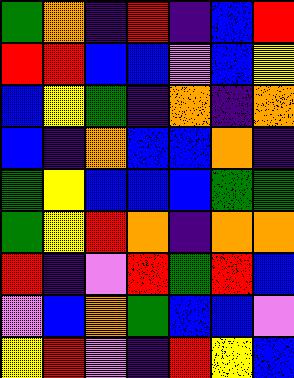[["green", "orange", "indigo", "red", "indigo", "blue", "red"], ["red", "red", "blue", "blue", "violet", "blue", "yellow"], ["blue", "yellow", "green", "indigo", "orange", "indigo", "orange"], ["blue", "indigo", "orange", "blue", "blue", "orange", "indigo"], ["green", "yellow", "blue", "blue", "blue", "green", "green"], ["green", "yellow", "red", "orange", "indigo", "orange", "orange"], ["red", "indigo", "violet", "red", "green", "red", "blue"], ["violet", "blue", "orange", "green", "blue", "blue", "violet"], ["yellow", "red", "violet", "indigo", "red", "yellow", "blue"]]